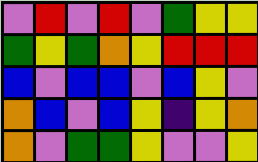[["violet", "red", "violet", "red", "violet", "green", "yellow", "yellow"], ["green", "yellow", "green", "orange", "yellow", "red", "red", "red"], ["blue", "violet", "blue", "blue", "violet", "blue", "yellow", "violet"], ["orange", "blue", "violet", "blue", "yellow", "indigo", "yellow", "orange"], ["orange", "violet", "green", "green", "yellow", "violet", "violet", "yellow"]]